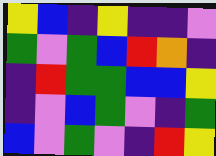[["yellow", "blue", "indigo", "yellow", "indigo", "indigo", "violet"], ["green", "violet", "green", "blue", "red", "orange", "indigo"], ["indigo", "red", "green", "green", "blue", "blue", "yellow"], ["indigo", "violet", "blue", "green", "violet", "indigo", "green"], ["blue", "violet", "green", "violet", "indigo", "red", "yellow"]]